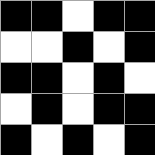[["black", "black", "white", "black", "black"], ["white", "white", "black", "white", "black"], ["black", "black", "white", "black", "white"], ["white", "black", "white", "black", "black"], ["black", "white", "black", "white", "black"]]